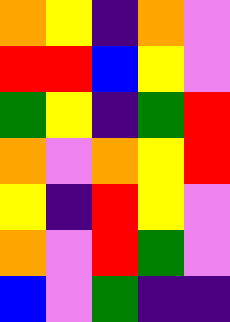[["orange", "yellow", "indigo", "orange", "violet"], ["red", "red", "blue", "yellow", "violet"], ["green", "yellow", "indigo", "green", "red"], ["orange", "violet", "orange", "yellow", "red"], ["yellow", "indigo", "red", "yellow", "violet"], ["orange", "violet", "red", "green", "violet"], ["blue", "violet", "green", "indigo", "indigo"]]